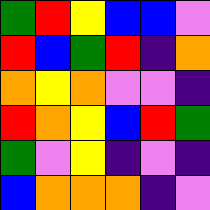[["green", "red", "yellow", "blue", "blue", "violet"], ["red", "blue", "green", "red", "indigo", "orange"], ["orange", "yellow", "orange", "violet", "violet", "indigo"], ["red", "orange", "yellow", "blue", "red", "green"], ["green", "violet", "yellow", "indigo", "violet", "indigo"], ["blue", "orange", "orange", "orange", "indigo", "violet"]]